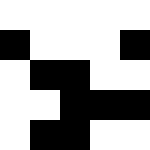[["white", "white", "white", "white", "white"], ["black", "white", "white", "white", "black"], ["white", "black", "black", "white", "white"], ["white", "white", "black", "black", "black"], ["white", "black", "black", "white", "white"]]